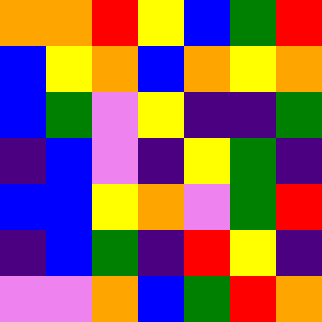[["orange", "orange", "red", "yellow", "blue", "green", "red"], ["blue", "yellow", "orange", "blue", "orange", "yellow", "orange"], ["blue", "green", "violet", "yellow", "indigo", "indigo", "green"], ["indigo", "blue", "violet", "indigo", "yellow", "green", "indigo"], ["blue", "blue", "yellow", "orange", "violet", "green", "red"], ["indigo", "blue", "green", "indigo", "red", "yellow", "indigo"], ["violet", "violet", "orange", "blue", "green", "red", "orange"]]